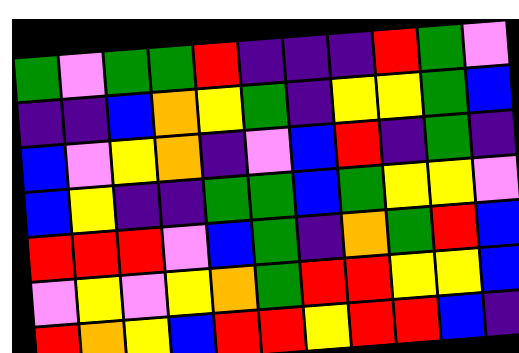[["green", "violet", "green", "green", "red", "indigo", "indigo", "indigo", "red", "green", "violet"], ["indigo", "indigo", "blue", "orange", "yellow", "green", "indigo", "yellow", "yellow", "green", "blue"], ["blue", "violet", "yellow", "orange", "indigo", "violet", "blue", "red", "indigo", "green", "indigo"], ["blue", "yellow", "indigo", "indigo", "green", "green", "blue", "green", "yellow", "yellow", "violet"], ["red", "red", "red", "violet", "blue", "green", "indigo", "orange", "green", "red", "blue"], ["violet", "yellow", "violet", "yellow", "orange", "green", "red", "red", "yellow", "yellow", "blue"], ["red", "orange", "yellow", "blue", "red", "red", "yellow", "red", "red", "blue", "indigo"]]